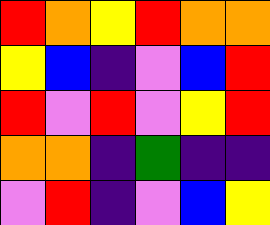[["red", "orange", "yellow", "red", "orange", "orange"], ["yellow", "blue", "indigo", "violet", "blue", "red"], ["red", "violet", "red", "violet", "yellow", "red"], ["orange", "orange", "indigo", "green", "indigo", "indigo"], ["violet", "red", "indigo", "violet", "blue", "yellow"]]